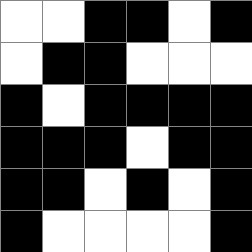[["white", "white", "black", "black", "white", "black"], ["white", "black", "black", "white", "white", "white"], ["black", "white", "black", "black", "black", "black"], ["black", "black", "black", "white", "black", "black"], ["black", "black", "white", "black", "white", "black"], ["black", "white", "white", "white", "white", "black"]]